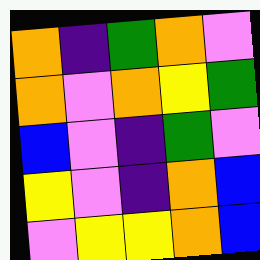[["orange", "indigo", "green", "orange", "violet"], ["orange", "violet", "orange", "yellow", "green"], ["blue", "violet", "indigo", "green", "violet"], ["yellow", "violet", "indigo", "orange", "blue"], ["violet", "yellow", "yellow", "orange", "blue"]]